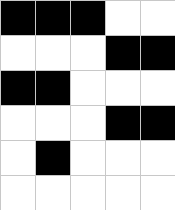[["black", "black", "black", "white", "white"], ["white", "white", "white", "black", "black"], ["black", "black", "white", "white", "white"], ["white", "white", "white", "black", "black"], ["white", "black", "white", "white", "white"], ["white", "white", "white", "white", "white"]]